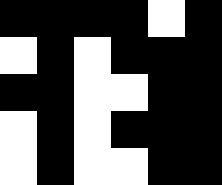[["black", "black", "black", "black", "white", "black"], ["white", "black", "white", "black", "black", "black"], ["black", "black", "white", "white", "black", "black"], ["white", "black", "white", "black", "black", "black"], ["white", "black", "white", "white", "black", "black"]]